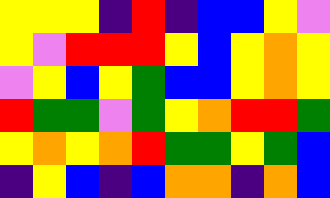[["yellow", "yellow", "yellow", "indigo", "red", "indigo", "blue", "blue", "yellow", "violet"], ["yellow", "violet", "red", "red", "red", "yellow", "blue", "yellow", "orange", "yellow"], ["violet", "yellow", "blue", "yellow", "green", "blue", "blue", "yellow", "orange", "yellow"], ["red", "green", "green", "violet", "green", "yellow", "orange", "red", "red", "green"], ["yellow", "orange", "yellow", "orange", "red", "green", "green", "yellow", "green", "blue"], ["indigo", "yellow", "blue", "indigo", "blue", "orange", "orange", "indigo", "orange", "blue"]]